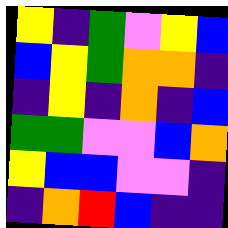[["yellow", "indigo", "green", "violet", "yellow", "blue"], ["blue", "yellow", "green", "orange", "orange", "indigo"], ["indigo", "yellow", "indigo", "orange", "indigo", "blue"], ["green", "green", "violet", "violet", "blue", "orange"], ["yellow", "blue", "blue", "violet", "violet", "indigo"], ["indigo", "orange", "red", "blue", "indigo", "indigo"]]